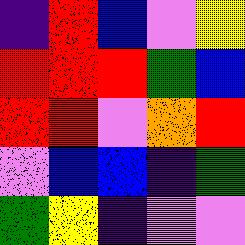[["indigo", "red", "blue", "violet", "yellow"], ["red", "red", "red", "green", "blue"], ["red", "red", "violet", "orange", "red"], ["violet", "blue", "blue", "indigo", "green"], ["green", "yellow", "indigo", "violet", "violet"]]